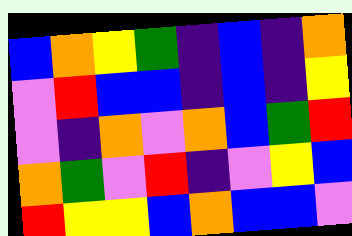[["blue", "orange", "yellow", "green", "indigo", "blue", "indigo", "orange"], ["violet", "red", "blue", "blue", "indigo", "blue", "indigo", "yellow"], ["violet", "indigo", "orange", "violet", "orange", "blue", "green", "red"], ["orange", "green", "violet", "red", "indigo", "violet", "yellow", "blue"], ["red", "yellow", "yellow", "blue", "orange", "blue", "blue", "violet"]]